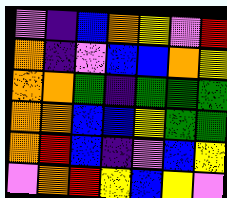[["violet", "indigo", "blue", "orange", "yellow", "violet", "red"], ["orange", "indigo", "violet", "blue", "blue", "orange", "yellow"], ["orange", "orange", "green", "indigo", "green", "green", "green"], ["orange", "orange", "blue", "blue", "yellow", "green", "green"], ["orange", "red", "blue", "indigo", "violet", "blue", "yellow"], ["violet", "orange", "red", "yellow", "blue", "yellow", "violet"]]